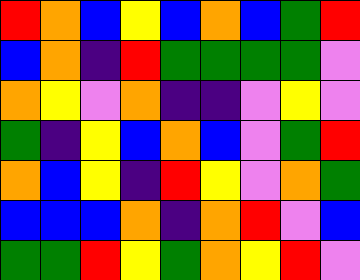[["red", "orange", "blue", "yellow", "blue", "orange", "blue", "green", "red"], ["blue", "orange", "indigo", "red", "green", "green", "green", "green", "violet"], ["orange", "yellow", "violet", "orange", "indigo", "indigo", "violet", "yellow", "violet"], ["green", "indigo", "yellow", "blue", "orange", "blue", "violet", "green", "red"], ["orange", "blue", "yellow", "indigo", "red", "yellow", "violet", "orange", "green"], ["blue", "blue", "blue", "orange", "indigo", "orange", "red", "violet", "blue"], ["green", "green", "red", "yellow", "green", "orange", "yellow", "red", "violet"]]